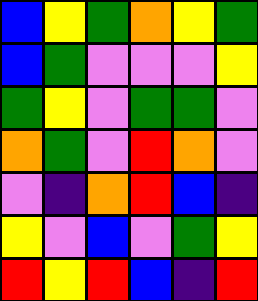[["blue", "yellow", "green", "orange", "yellow", "green"], ["blue", "green", "violet", "violet", "violet", "yellow"], ["green", "yellow", "violet", "green", "green", "violet"], ["orange", "green", "violet", "red", "orange", "violet"], ["violet", "indigo", "orange", "red", "blue", "indigo"], ["yellow", "violet", "blue", "violet", "green", "yellow"], ["red", "yellow", "red", "blue", "indigo", "red"]]